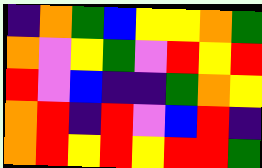[["indigo", "orange", "green", "blue", "yellow", "yellow", "orange", "green"], ["orange", "violet", "yellow", "green", "violet", "red", "yellow", "red"], ["red", "violet", "blue", "indigo", "indigo", "green", "orange", "yellow"], ["orange", "red", "indigo", "red", "violet", "blue", "red", "indigo"], ["orange", "red", "yellow", "red", "yellow", "red", "red", "green"]]